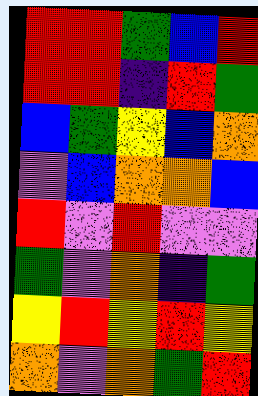[["red", "red", "green", "blue", "red"], ["red", "red", "indigo", "red", "green"], ["blue", "green", "yellow", "blue", "orange"], ["violet", "blue", "orange", "orange", "blue"], ["red", "violet", "red", "violet", "violet"], ["green", "violet", "orange", "indigo", "green"], ["yellow", "red", "yellow", "red", "yellow"], ["orange", "violet", "orange", "green", "red"]]